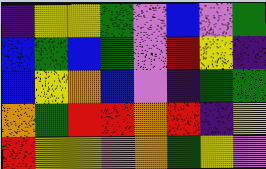[["indigo", "yellow", "yellow", "green", "violet", "blue", "violet", "green"], ["blue", "green", "blue", "green", "violet", "red", "yellow", "indigo"], ["blue", "yellow", "orange", "blue", "violet", "indigo", "green", "green"], ["orange", "green", "red", "red", "orange", "red", "indigo", "yellow"], ["red", "yellow", "yellow", "violet", "orange", "green", "yellow", "violet"]]